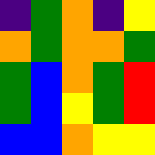[["indigo", "green", "orange", "indigo", "yellow"], ["orange", "green", "orange", "orange", "green"], ["green", "blue", "orange", "green", "red"], ["green", "blue", "yellow", "green", "red"], ["blue", "blue", "orange", "yellow", "yellow"]]